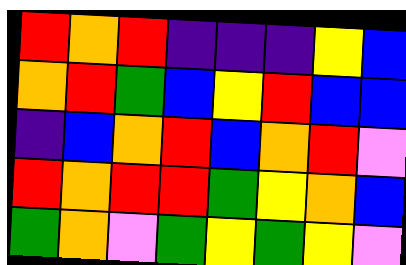[["red", "orange", "red", "indigo", "indigo", "indigo", "yellow", "blue"], ["orange", "red", "green", "blue", "yellow", "red", "blue", "blue"], ["indigo", "blue", "orange", "red", "blue", "orange", "red", "violet"], ["red", "orange", "red", "red", "green", "yellow", "orange", "blue"], ["green", "orange", "violet", "green", "yellow", "green", "yellow", "violet"]]